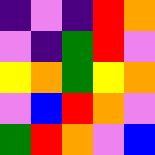[["indigo", "violet", "indigo", "red", "orange"], ["violet", "indigo", "green", "red", "violet"], ["yellow", "orange", "green", "yellow", "orange"], ["violet", "blue", "red", "orange", "violet"], ["green", "red", "orange", "violet", "blue"]]